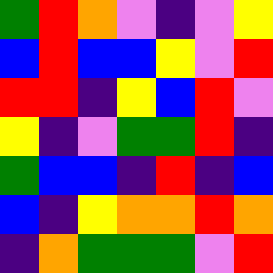[["green", "red", "orange", "violet", "indigo", "violet", "yellow"], ["blue", "red", "blue", "blue", "yellow", "violet", "red"], ["red", "red", "indigo", "yellow", "blue", "red", "violet"], ["yellow", "indigo", "violet", "green", "green", "red", "indigo"], ["green", "blue", "blue", "indigo", "red", "indigo", "blue"], ["blue", "indigo", "yellow", "orange", "orange", "red", "orange"], ["indigo", "orange", "green", "green", "green", "violet", "red"]]